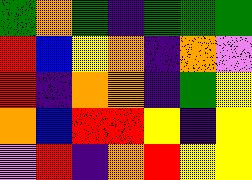[["green", "orange", "green", "indigo", "green", "green", "green"], ["red", "blue", "yellow", "orange", "indigo", "orange", "violet"], ["red", "indigo", "orange", "orange", "indigo", "green", "yellow"], ["orange", "blue", "red", "red", "yellow", "indigo", "yellow"], ["violet", "red", "indigo", "orange", "red", "yellow", "yellow"]]